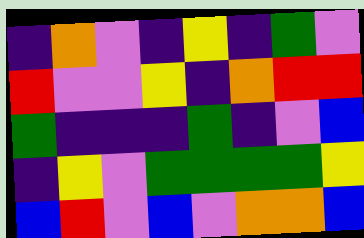[["indigo", "orange", "violet", "indigo", "yellow", "indigo", "green", "violet"], ["red", "violet", "violet", "yellow", "indigo", "orange", "red", "red"], ["green", "indigo", "indigo", "indigo", "green", "indigo", "violet", "blue"], ["indigo", "yellow", "violet", "green", "green", "green", "green", "yellow"], ["blue", "red", "violet", "blue", "violet", "orange", "orange", "blue"]]